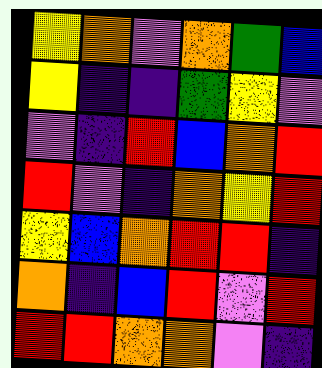[["yellow", "orange", "violet", "orange", "green", "blue"], ["yellow", "indigo", "indigo", "green", "yellow", "violet"], ["violet", "indigo", "red", "blue", "orange", "red"], ["red", "violet", "indigo", "orange", "yellow", "red"], ["yellow", "blue", "orange", "red", "red", "indigo"], ["orange", "indigo", "blue", "red", "violet", "red"], ["red", "red", "orange", "orange", "violet", "indigo"]]